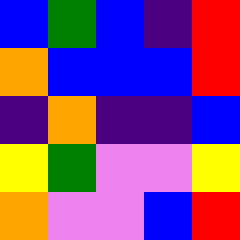[["blue", "green", "blue", "indigo", "red"], ["orange", "blue", "blue", "blue", "red"], ["indigo", "orange", "indigo", "indigo", "blue"], ["yellow", "green", "violet", "violet", "yellow"], ["orange", "violet", "violet", "blue", "red"]]